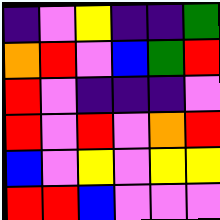[["indigo", "violet", "yellow", "indigo", "indigo", "green"], ["orange", "red", "violet", "blue", "green", "red"], ["red", "violet", "indigo", "indigo", "indigo", "violet"], ["red", "violet", "red", "violet", "orange", "red"], ["blue", "violet", "yellow", "violet", "yellow", "yellow"], ["red", "red", "blue", "violet", "violet", "violet"]]